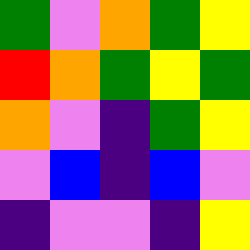[["green", "violet", "orange", "green", "yellow"], ["red", "orange", "green", "yellow", "green"], ["orange", "violet", "indigo", "green", "yellow"], ["violet", "blue", "indigo", "blue", "violet"], ["indigo", "violet", "violet", "indigo", "yellow"]]